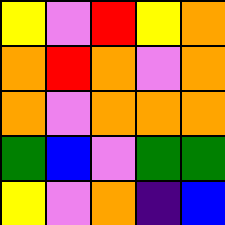[["yellow", "violet", "red", "yellow", "orange"], ["orange", "red", "orange", "violet", "orange"], ["orange", "violet", "orange", "orange", "orange"], ["green", "blue", "violet", "green", "green"], ["yellow", "violet", "orange", "indigo", "blue"]]